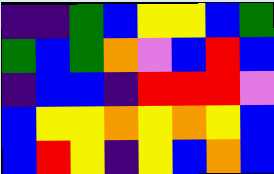[["indigo", "indigo", "green", "blue", "yellow", "yellow", "blue", "green"], ["green", "blue", "green", "orange", "violet", "blue", "red", "blue"], ["indigo", "blue", "blue", "indigo", "red", "red", "red", "violet"], ["blue", "yellow", "yellow", "orange", "yellow", "orange", "yellow", "blue"], ["blue", "red", "yellow", "indigo", "yellow", "blue", "orange", "blue"]]